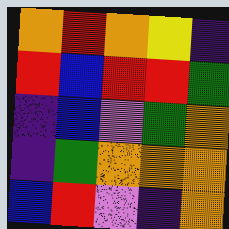[["orange", "red", "orange", "yellow", "indigo"], ["red", "blue", "red", "red", "green"], ["indigo", "blue", "violet", "green", "orange"], ["indigo", "green", "orange", "orange", "orange"], ["blue", "red", "violet", "indigo", "orange"]]